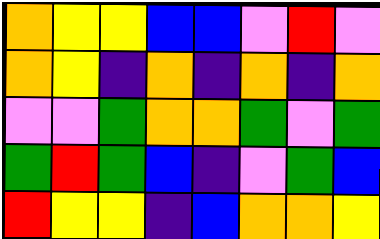[["orange", "yellow", "yellow", "blue", "blue", "violet", "red", "violet"], ["orange", "yellow", "indigo", "orange", "indigo", "orange", "indigo", "orange"], ["violet", "violet", "green", "orange", "orange", "green", "violet", "green"], ["green", "red", "green", "blue", "indigo", "violet", "green", "blue"], ["red", "yellow", "yellow", "indigo", "blue", "orange", "orange", "yellow"]]